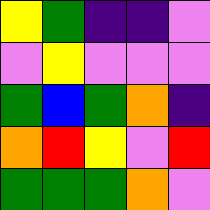[["yellow", "green", "indigo", "indigo", "violet"], ["violet", "yellow", "violet", "violet", "violet"], ["green", "blue", "green", "orange", "indigo"], ["orange", "red", "yellow", "violet", "red"], ["green", "green", "green", "orange", "violet"]]